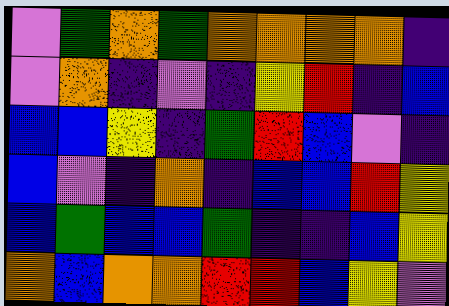[["violet", "green", "orange", "green", "orange", "orange", "orange", "orange", "indigo"], ["violet", "orange", "indigo", "violet", "indigo", "yellow", "red", "indigo", "blue"], ["blue", "blue", "yellow", "indigo", "green", "red", "blue", "violet", "indigo"], ["blue", "violet", "indigo", "orange", "indigo", "blue", "blue", "red", "yellow"], ["blue", "green", "blue", "blue", "green", "indigo", "indigo", "blue", "yellow"], ["orange", "blue", "orange", "orange", "red", "red", "blue", "yellow", "violet"]]